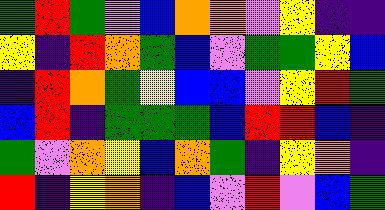[["green", "red", "green", "violet", "blue", "orange", "orange", "violet", "yellow", "indigo", "indigo"], ["yellow", "indigo", "red", "orange", "green", "blue", "violet", "green", "green", "yellow", "blue"], ["indigo", "red", "orange", "green", "yellow", "blue", "blue", "violet", "yellow", "red", "green"], ["blue", "red", "indigo", "green", "green", "green", "blue", "red", "red", "blue", "indigo"], ["green", "violet", "orange", "yellow", "blue", "orange", "green", "indigo", "yellow", "orange", "indigo"], ["red", "indigo", "yellow", "orange", "indigo", "blue", "violet", "red", "violet", "blue", "green"]]